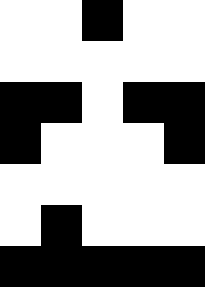[["white", "white", "black", "white", "white"], ["white", "white", "white", "white", "white"], ["black", "black", "white", "black", "black"], ["black", "white", "white", "white", "black"], ["white", "white", "white", "white", "white"], ["white", "black", "white", "white", "white"], ["black", "black", "black", "black", "black"]]